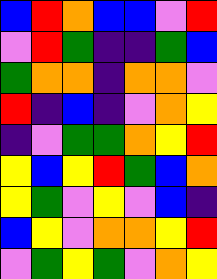[["blue", "red", "orange", "blue", "blue", "violet", "red"], ["violet", "red", "green", "indigo", "indigo", "green", "blue"], ["green", "orange", "orange", "indigo", "orange", "orange", "violet"], ["red", "indigo", "blue", "indigo", "violet", "orange", "yellow"], ["indigo", "violet", "green", "green", "orange", "yellow", "red"], ["yellow", "blue", "yellow", "red", "green", "blue", "orange"], ["yellow", "green", "violet", "yellow", "violet", "blue", "indigo"], ["blue", "yellow", "violet", "orange", "orange", "yellow", "red"], ["violet", "green", "yellow", "green", "violet", "orange", "yellow"]]